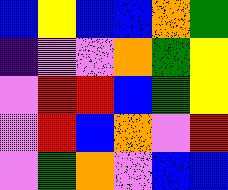[["blue", "yellow", "blue", "blue", "orange", "green"], ["indigo", "violet", "violet", "orange", "green", "yellow"], ["violet", "red", "red", "blue", "green", "yellow"], ["violet", "red", "blue", "orange", "violet", "red"], ["violet", "green", "orange", "violet", "blue", "blue"]]